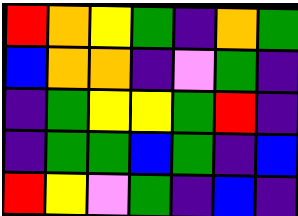[["red", "orange", "yellow", "green", "indigo", "orange", "green"], ["blue", "orange", "orange", "indigo", "violet", "green", "indigo"], ["indigo", "green", "yellow", "yellow", "green", "red", "indigo"], ["indigo", "green", "green", "blue", "green", "indigo", "blue"], ["red", "yellow", "violet", "green", "indigo", "blue", "indigo"]]